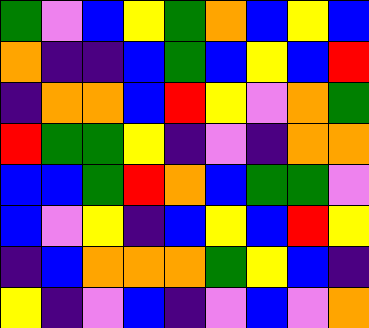[["green", "violet", "blue", "yellow", "green", "orange", "blue", "yellow", "blue"], ["orange", "indigo", "indigo", "blue", "green", "blue", "yellow", "blue", "red"], ["indigo", "orange", "orange", "blue", "red", "yellow", "violet", "orange", "green"], ["red", "green", "green", "yellow", "indigo", "violet", "indigo", "orange", "orange"], ["blue", "blue", "green", "red", "orange", "blue", "green", "green", "violet"], ["blue", "violet", "yellow", "indigo", "blue", "yellow", "blue", "red", "yellow"], ["indigo", "blue", "orange", "orange", "orange", "green", "yellow", "blue", "indigo"], ["yellow", "indigo", "violet", "blue", "indigo", "violet", "blue", "violet", "orange"]]